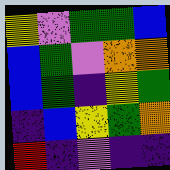[["yellow", "violet", "green", "green", "blue"], ["blue", "green", "violet", "orange", "orange"], ["blue", "green", "indigo", "yellow", "green"], ["indigo", "blue", "yellow", "green", "orange"], ["red", "indigo", "violet", "indigo", "indigo"]]